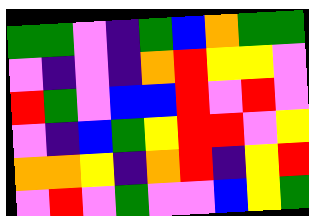[["green", "green", "violet", "indigo", "green", "blue", "orange", "green", "green"], ["violet", "indigo", "violet", "indigo", "orange", "red", "yellow", "yellow", "violet"], ["red", "green", "violet", "blue", "blue", "red", "violet", "red", "violet"], ["violet", "indigo", "blue", "green", "yellow", "red", "red", "violet", "yellow"], ["orange", "orange", "yellow", "indigo", "orange", "red", "indigo", "yellow", "red"], ["violet", "red", "violet", "green", "violet", "violet", "blue", "yellow", "green"]]